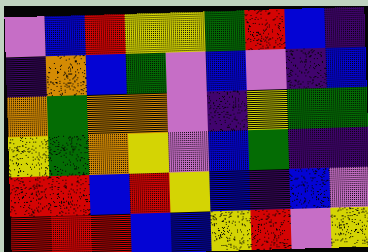[["violet", "blue", "red", "yellow", "yellow", "green", "red", "blue", "indigo"], ["indigo", "orange", "blue", "green", "violet", "blue", "violet", "indigo", "blue"], ["orange", "green", "orange", "orange", "violet", "indigo", "yellow", "green", "green"], ["yellow", "green", "orange", "yellow", "violet", "blue", "green", "indigo", "indigo"], ["red", "red", "blue", "red", "yellow", "blue", "indigo", "blue", "violet"], ["red", "red", "red", "blue", "blue", "yellow", "red", "violet", "yellow"]]